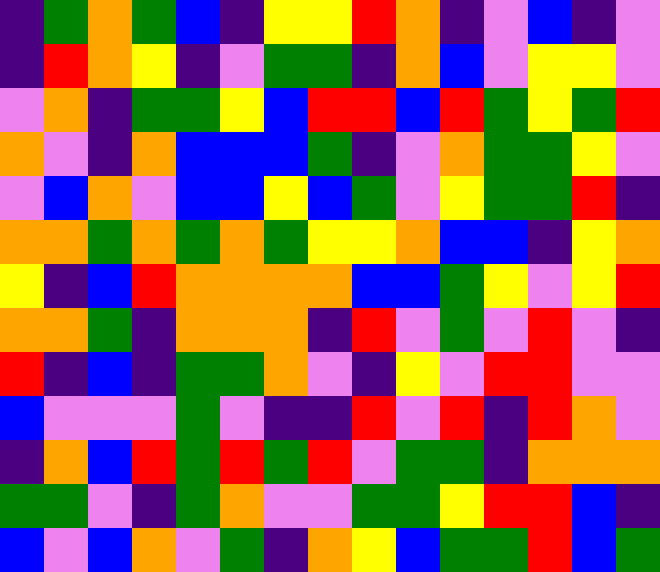[["indigo", "green", "orange", "green", "blue", "indigo", "yellow", "yellow", "red", "orange", "indigo", "violet", "blue", "indigo", "violet"], ["indigo", "red", "orange", "yellow", "indigo", "violet", "green", "green", "indigo", "orange", "blue", "violet", "yellow", "yellow", "violet"], ["violet", "orange", "indigo", "green", "green", "yellow", "blue", "red", "red", "blue", "red", "green", "yellow", "green", "red"], ["orange", "violet", "indigo", "orange", "blue", "blue", "blue", "green", "indigo", "violet", "orange", "green", "green", "yellow", "violet"], ["violet", "blue", "orange", "violet", "blue", "blue", "yellow", "blue", "green", "violet", "yellow", "green", "green", "red", "indigo"], ["orange", "orange", "green", "orange", "green", "orange", "green", "yellow", "yellow", "orange", "blue", "blue", "indigo", "yellow", "orange"], ["yellow", "indigo", "blue", "red", "orange", "orange", "orange", "orange", "blue", "blue", "green", "yellow", "violet", "yellow", "red"], ["orange", "orange", "green", "indigo", "orange", "orange", "orange", "indigo", "red", "violet", "green", "violet", "red", "violet", "indigo"], ["red", "indigo", "blue", "indigo", "green", "green", "orange", "violet", "indigo", "yellow", "violet", "red", "red", "violet", "violet"], ["blue", "violet", "violet", "violet", "green", "violet", "indigo", "indigo", "red", "violet", "red", "indigo", "red", "orange", "violet"], ["indigo", "orange", "blue", "red", "green", "red", "green", "red", "violet", "green", "green", "indigo", "orange", "orange", "orange"], ["green", "green", "violet", "indigo", "green", "orange", "violet", "violet", "green", "green", "yellow", "red", "red", "blue", "indigo"], ["blue", "violet", "blue", "orange", "violet", "green", "indigo", "orange", "yellow", "blue", "green", "green", "red", "blue", "green"]]